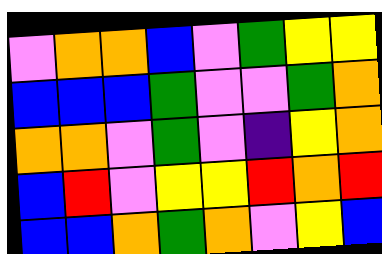[["violet", "orange", "orange", "blue", "violet", "green", "yellow", "yellow"], ["blue", "blue", "blue", "green", "violet", "violet", "green", "orange"], ["orange", "orange", "violet", "green", "violet", "indigo", "yellow", "orange"], ["blue", "red", "violet", "yellow", "yellow", "red", "orange", "red"], ["blue", "blue", "orange", "green", "orange", "violet", "yellow", "blue"]]